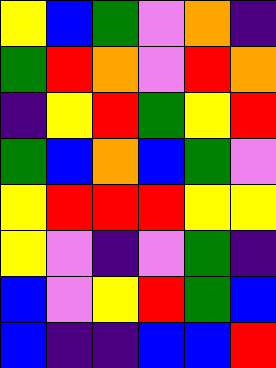[["yellow", "blue", "green", "violet", "orange", "indigo"], ["green", "red", "orange", "violet", "red", "orange"], ["indigo", "yellow", "red", "green", "yellow", "red"], ["green", "blue", "orange", "blue", "green", "violet"], ["yellow", "red", "red", "red", "yellow", "yellow"], ["yellow", "violet", "indigo", "violet", "green", "indigo"], ["blue", "violet", "yellow", "red", "green", "blue"], ["blue", "indigo", "indigo", "blue", "blue", "red"]]